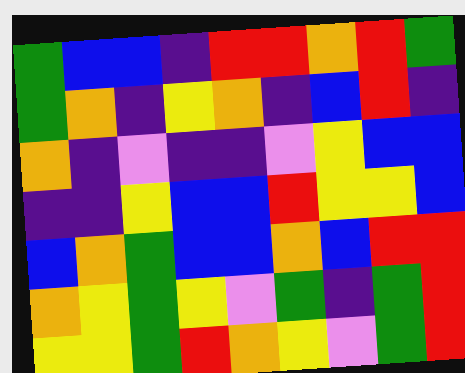[["green", "blue", "blue", "indigo", "red", "red", "orange", "red", "green"], ["green", "orange", "indigo", "yellow", "orange", "indigo", "blue", "red", "indigo"], ["orange", "indigo", "violet", "indigo", "indigo", "violet", "yellow", "blue", "blue"], ["indigo", "indigo", "yellow", "blue", "blue", "red", "yellow", "yellow", "blue"], ["blue", "orange", "green", "blue", "blue", "orange", "blue", "red", "red"], ["orange", "yellow", "green", "yellow", "violet", "green", "indigo", "green", "red"], ["yellow", "yellow", "green", "red", "orange", "yellow", "violet", "green", "red"]]